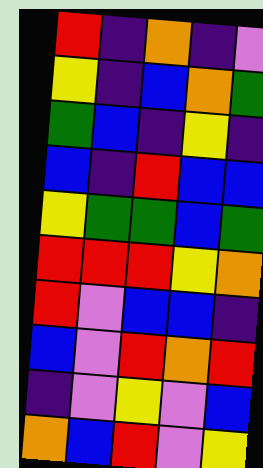[["red", "indigo", "orange", "indigo", "violet"], ["yellow", "indigo", "blue", "orange", "green"], ["green", "blue", "indigo", "yellow", "indigo"], ["blue", "indigo", "red", "blue", "blue"], ["yellow", "green", "green", "blue", "green"], ["red", "red", "red", "yellow", "orange"], ["red", "violet", "blue", "blue", "indigo"], ["blue", "violet", "red", "orange", "red"], ["indigo", "violet", "yellow", "violet", "blue"], ["orange", "blue", "red", "violet", "yellow"]]